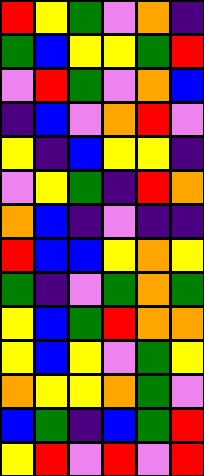[["red", "yellow", "green", "violet", "orange", "indigo"], ["green", "blue", "yellow", "yellow", "green", "red"], ["violet", "red", "green", "violet", "orange", "blue"], ["indigo", "blue", "violet", "orange", "red", "violet"], ["yellow", "indigo", "blue", "yellow", "yellow", "indigo"], ["violet", "yellow", "green", "indigo", "red", "orange"], ["orange", "blue", "indigo", "violet", "indigo", "indigo"], ["red", "blue", "blue", "yellow", "orange", "yellow"], ["green", "indigo", "violet", "green", "orange", "green"], ["yellow", "blue", "green", "red", "orange", "orange"], ["yellow", "blue", "yellow", "violet", "green", "yellow"], ["orange", "yellow", "yellow", "orange", "green", "violet"], ["blue", "green", "indigo", "blue", "green", "red"], ["yellow", "red", "violet", "red", "violet", "red"]]